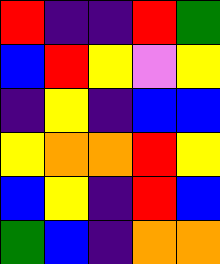[["red", "indigo", "indigo", "red", "green"], ["blue", "red", "yellow", "violet", "yellow"], ["indigo", "yellow", "indigo", "blue", "blue"], ["yellow", "orange", "orange", "red", "yellow"], ["blue", "yellow", "indigo", "red", "blue"], ["green", "blue", "indigo", "orange", "orange"]]